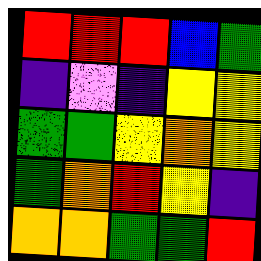[["red", "red", "red", "blue", "green"], ["indigo", "violet", "indigo", "yellow", "yellow"], ["green", "green", "yellow", "orange", "yellow"], ["green", "orange", "red", "yellow", "indigo"], ["orange", "orange", "green", "green", "red"]]